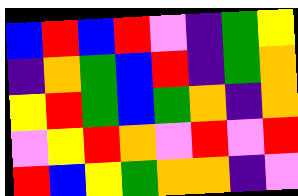[["blue", "red", "blue", "red", "violet", "indigo", "green", "yellow"], ["indigo", "orange", "green", "blue", "red", "indigo", "green", "orange"], ["yellow", "red", "green", "blue", "green", "orange", "indigo", "orange"], ["violet", "yellow", "red", "orange", "violet", "red", "violet", "red"], ["red", "blue", "yellow", "green", "orange", "orange", "indigo", "violet"]]